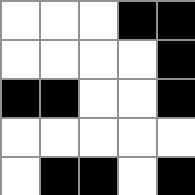[["white", "white", "white", "black", "black"], ["white", "white", "white", "white", "black"], ["black", "black", "white", "white", "black"], ["white", "white", "white", "white", "white"], ["white", "black", "black", "white", "black"]]